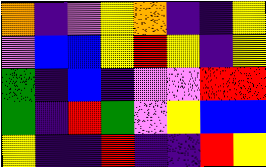[["orange", "indigo", "violet", "yellow", "orange", "indigo", "indigo", "yellow"], ["violet", "blue", "blue", "yellow", "red", "yellow", "indigo", "yellow"], ["green", "indigo", "blue", "indigo", "violet", "violet", "red", "red"], ["green", "indigo", "red", "green", "violet", "yellow", "blue", "blue"], ["yellow", "indigo", "indigo", "red", "indigo", "indigo", "red", "yellow"]]